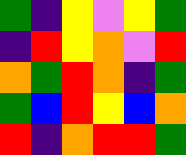[["green", "indigo", "yellow", "violet", "yellow", "green"], ["indigo", "red", "yellow", "orange", "violet", "red"], ["orange", "green", "red", "orange", "indigo", "green"], ["green", "blue", "red", "yellow", "blue", "orange"], ["red", "indigo", "orange", "red", "red", "green"]]